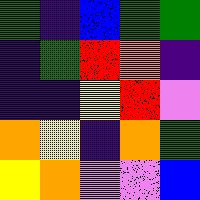[["green", "indigo", "blue", "green", "green"], ["indigo", "green", "red", "orange", "indigo"], ["indigo", "indigo", "yellow", "red", "violet"], ["orange", "yellow", "indigo", "orange", "green"], ["yellow", "orange", "violet", "violet", "blue"]]